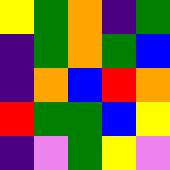[["yellow", "green", "orange", "indigo", "green"], ["indigo", "green", "orange", "green", "blue"], ["indigo", "orange", "blue", "red", "orange"], ["red", "green", "green", "blue", "yellow"], ["indigo", "violet", "green", "yellow", "violet"]]